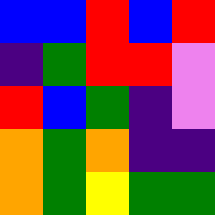[["blue", "blue", "red", "blue", "red"], ["indigo", "green", "red", "red", "violet"], ["red", "blue", "green", "indigo", "violet"], ["orange", "green", "orange", "indigo", "indigo"], ["orange", "green", "yellow", "green", "green"]]